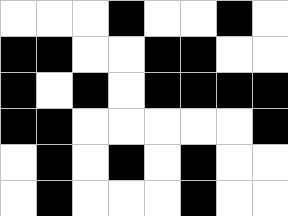[["white", "white", "white", "black", "white", "white", "black", "white"], ["black", "black", "white", "white", "black", "black", "white", "white"], ["black", "white", "black", "white", "black", "black", "black", "black"], ["black", "black", "white", "white", "white", "white", "white", "black"], ["white", "black", "white", "black", "white", "black", "white", "white"], ["white", "black", "white", "white", "white", "black", "white", "white"]]